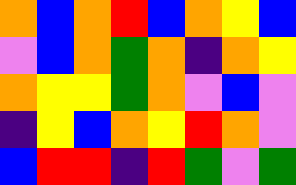[["orange", "blue", "orange", "red", "blue", "orange", "yellow", "blue"], ["violet", "blue", "orange", "green", "orange", "indigo", "orange", "yellow"], ["orange", "yellow", "yellow", "green", "orange", "violet", "blue", "violet"], ["indigo", "yellow", "blue", "orange", "yellow", "red", "orange", "violet"], ["blue", "red", "red", "indigo", "red", "green", "violet", "green"]]